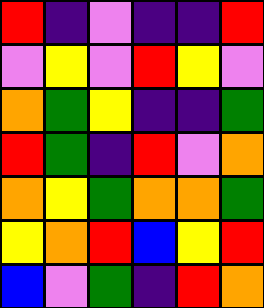[["red", "indigo", "violet", "indigo", "indigo", "red"], ["violet", "yellow", "violet", "red", "yellow", "violet"], ["orange", "green", "yellow", "indigo", "indigo", "green"], ["red", "green", "indigo", "red", "violet", "orange"], ["orange", "yellow", "green", "orange", "orange", "green"], ["yellow", "orange", "red", "blue", "yellow", "red"], ["blue", "violet", "green", "indigo", "red", "orange"]]